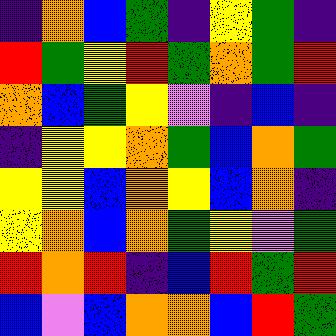[["indigo", "orange", "blue", "green", "indigo", "yellow", "green", "indigo"], ["red", "green", "yellow", "red", "green", "orange", "green", "red"], ["orange", "blue", "green", "yellow", "violet", "indigo", "blue", "indigo"], ["indigo", "yellow", "yellow", "orange", "green", "blue", "orange", "green"], ["yellow", "yellow", "blue", "orange", "yellow", "blue", "orange", "indigo"], ["yellow", "orange", "blue", "orange", "green", "yellow", "violet", "green"], ["red", "orange", "red", "indigo", "blue", "red", "green", "red"], ["blue", "violet", "blue", "orange", "orange", "blue", "red", "green"]]